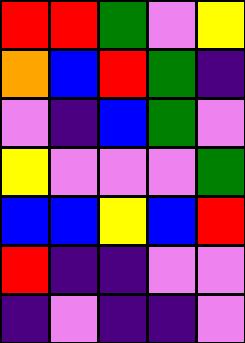[["red", "red", "green", "violet", "yellow"], ["orange", "blue", "red", "green", "indigo"], ["violet", "indigo", "blue", "green", "violet"], ["yellow", "violet", "violet", "violet", "green"], ["blue", "blue", "yellow", "blue", "red"], ["red", "indigo", "indigo", "violet", "violet"], ["indigo", "violet", "indigo", "indigo", "violet"]]